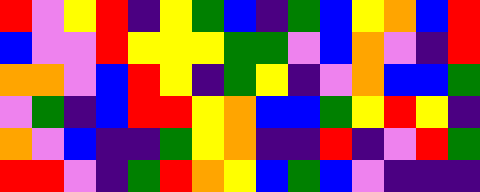[["red", "violet", "yellow", "red", "indigo", "yellow", "green", "blue", "indigo", "green", "blue", "yellow", "orange", "blue", "red"], ["blue", "violet", "violet", "red", "yellow", "yellow", "yellow", "green", "green", "violet", "blue", "orange", "violet", "indigo", "red"], ["orange", "orange", "violet", "blue", "red", "yellow", "indigo", "green", "yellow", "indigo", "violet", "orange", "blue", "blue", "green"], ["violet", "green", "indigo", "blue", "red", "red", "yellow", "orange", "blue", "blue", "green", "yellow", "red", "yellow", "indigo"], ["orange", "violet", "blue", "indigo", "indigo", "green", "yellow", "orange", "indigo", "indigo", "red", "indigo", "violet", "red", "green"], ["red", "red", "violet", "indigo", "green", "red", "orange", "yellow", "blue", "green", "blue", "violet", "indigo", "indigo", "indigo"]]